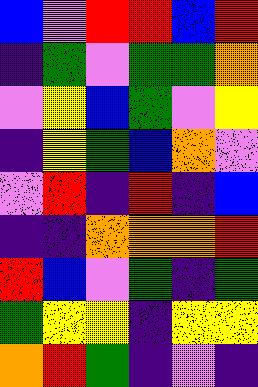[["blue", "violet", "red", "red", "blue", "red"], ["indigo", "green", "violet", "green", "green", "orange"], ["violet", "yellow", "blue", "green", "violet", "yellow"], ["indigo", "yellow", "green", "blue", "orange", "violet"], ["violet", "red", "indigo", "red", "indigo", "blue"], ["indigo", "indigo", "orange", "orange", "orange", "red"], ["red", "blue", "violet", "green", "indigo", "green"], ["green", "yellow", "yellow", "indigo", "yellow", "yellow"], ["orange", "red", "green", "indigo", "violet", "indigo"]]